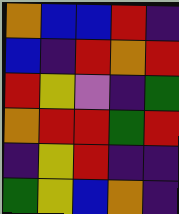[["orange", "blue", "blue", "red", "indigo"], ["blue", "indigo", "red", "orange", "red"], ["red", "yellow", "violet", "indigo", "green"], ["orange", "red", "red", "green", "red"], ["indigo", "yellow", "red", "indigo", "indigo"], ["green", "yellow", "blue", "orange", "indigo"]]